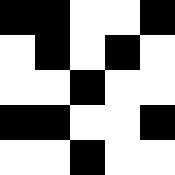[["black", "black", "white", "white", "black"], ["white", "black", "white", "black", "white"], ["white", "white", "black", "white", "white"], ["black", "black", "white", "white", "black"], ["white", "white", "black", "white", "white"]]